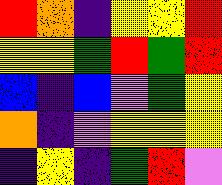[["red", "orange", "indigo", "yellow", "yellow", "red"], ["yellow", "yellow", "green", "red", "green", "red"], ["blue", "indigo", "blue", "violet", "green", "yellow"], ["orange", "indigo", "violet", "yellow", "yellow", "yellow"], ["indigo", "yellow", "indigo", "green", "red", "violet"]]